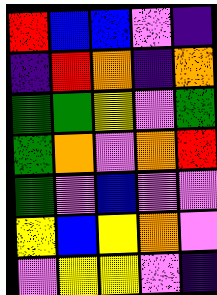[["red", "blue", "blue", "violet", "indigo"], ["indigo", "red", "orange", "indigo", "orange"], ["green", "green", "yellow", "violet", "green"], ["green", "orange", "violet", "orange", "red"], ["green", "violet", "blue", "violet", "violet"], ["yellow", "blue", "yellow", "orange", "violet"], ["violet", "yellow", "yellow", "violet", "indigo"]]